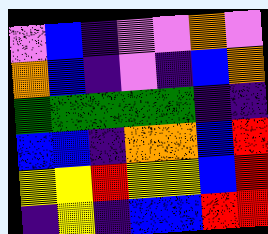[["violet", "blue", "indigo", "violet", "violet", "orange", "violet"], ["orange", "blue", "indigo", "violet", "indigo", "blue", "orange"], ["green", "green", "green", "green", "green", "indigo", "indigo"], ["blue", "blue", "indigo", "orange", "orange", "blue", "red"], ["yellow", "yellow", "red", "yellow", "yellow", "blue", "red"], ["indigo", "yellow", "indigo", "blue", "blue", "red", "red"]]